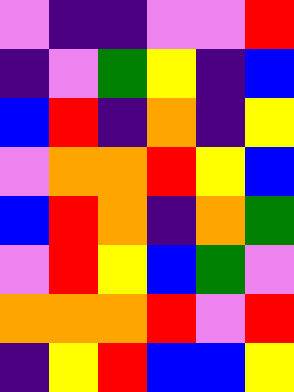[["violet", "indigo", "indigo", "violet", "violet", "red"], ["indigo", "violet", "green", "yellow", "indigo", "blue"], ["blue", "red", "indigo", "orange", "indigo", "yellow"], ["violet", "orange", "orange", "red", "yellow", "blue"], ["blue", "red", "orange", "indigo", "orange", "green"], ["violet", "red", "yellow", "blue", "green", "violet"], ["orange", "orange", "orange", "red", "violet", "red"], ["indigo", "yellow", "red", "blue", "blue", "yellow"]]